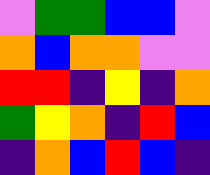[["violet", "green", "green", "blue", "blue", "violet"], ["orange", "blue", "orange", "orange", "violet", "violet"], ["red", "red", "indigo", "yellow", "indigo", "orange"], ["green", "yellow", "orange", "indigo", "red", "blue"], ["indigo", "orange", "blue", "red", "blue", "indigo"]]